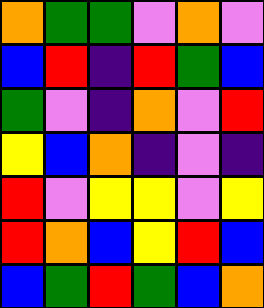[["orange", "green", "green", "violet", "orange", "violet"], ["blue", "red", "indigo", "red", "green", "blue"], ["green", "violet", "indigo", "orange", "violet", "red"], ["yellow", "blue", "orange", "indigo", "violet", "indigo"], ["red", "violet", "yellow", "yellow", "violet", "yellow"], ["red", "orange", "blue", "yellow", "red", "blue"], ["blue", "green", "red", "green", "blue", "orange"]]